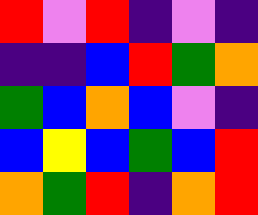[["red", "violet", "red", "indigo", "violet", "indigo"], ["indigo", "indigo", "blue", "red", "green", "orange"], ["green", "blue", "orange", "blue", "violet", "indigo"], ["blue", "yellow", "blue", "green", "blue", "red"], ["orange", "green", "red", "indigo", "orange", "red"]]